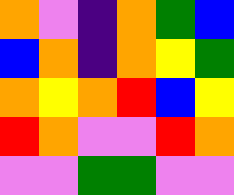[["orange", "violet", "indigo", "orange", "green", "blue"], ["blue", "orange", "indigo", "orange", "yellow", "green"], ["orange", "yellow", "orange", "red", "blue", "yellow"], ["red", "orange", "violet", "violet", "red", "orange"], ["violet", "violet", "green", "green", "violet", "violet"]]